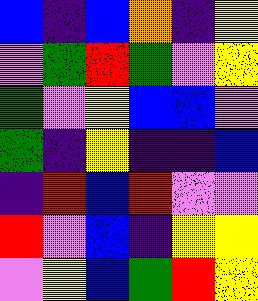[["blue", "indigo", "blue", "orange", "indigo", "yellow"], ["violet", "green", "red", "green", "violet", "yellow"], ["green", "violet", "yellow", "blue", "blue", "violet"], ["green", "indigo", "yellow", "indigo", "indigo", "blue"], ["indigo", "red", "blue", "red", "violet", "violet"], ["red", "violet", "blue", "indigo", "yellow", "yellow"], ["violet", "yellow", "blue", "green", "red", "yellow"]]